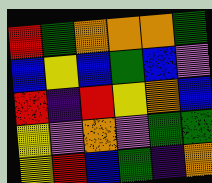[["red", "green", "orange", "orange", "orange", "green"], ["blue", "yellow", "blue", "green", "blue", "violet"], ["red", "indigo", "red", "yellow", "orange", "blue"], ["yellow", "violet", "orange", "violet", "green", "green"], ["yellow", "red", "blue", "green", "indigo", "orange"]]